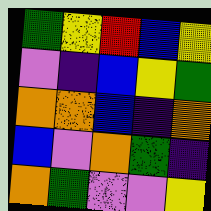[["green", "yellow", "red", "blue", "yellow"], ["violet", "indigo", "blue", "yellow", "green"], ["orange", "orange", "blue", "indigo", "orange"], ["blue", "violet", "orange", "green", "indigo"], ["orange", "green", "violet", "violet", "yellow"]]